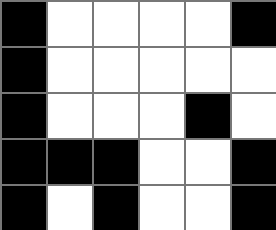[["black", "white", "white", "white", "white", "black"], ["black", "white", "white", "white", "white", "white"], ["black", "white", "white", "white", "black", "white"], ["black", "black", "black", "white", "white", "black"], ["black", "white", "black", "white", "white", "black"]]